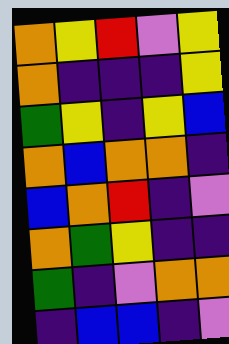[["orange", "yellow", "red", "violet", "yellow"], ["orange", "indigo", "indigo", "indigo", "yellow"], ["green", "yellow", "indigo", "yellow", "blue"], ["orange", "blue", "orange", "orange", "indigo"], ["blue", "orange", "red", "indigo", "violet"], ["orange", "green", "yellow", "indigo", "indigo"], ["green", "indigo", "violet", "orange", "orange"], ["indigo", "blue", "blue", "indigo", "violet"]]